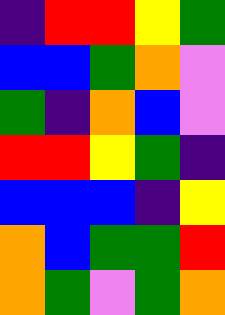[["indigo", "red", "red", "yellow", "green"], ["blue", "blue", "green", "orange", "violet"], ["green", "indigo", "orange", "blue", "violet"], ["red", "red", "yellow", "green", "indigo"], ["blue", "blue", "blue", "indigo", "yellow"], ["orange", "blue", "green", "green", "red"], ["orange", "green", "violet", "green", "orange"]]